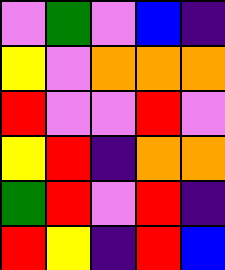[["violet", "green", "violet", "blue", "indigo"], ["yellow", "violet", "orange", "orange", "orange"], ["red", "violet", "violet", "red", "violet"], ["yellow", "red", "indigo", "orange", "orange"], ["green", "red", "violet", "red", "indigo"], ["red", "yellow", "indigo", "red", "blue"]]